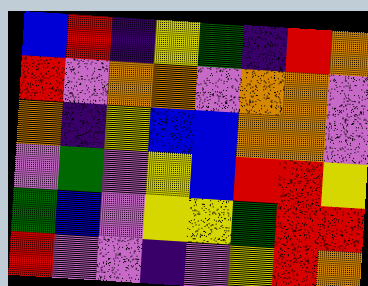[["blue", "red", "indigo", "yellow", "green", "indigo", "red", "orange"], ["red", "violet", "orange", "orange", "violet", "orange", "orange", "violet"], ["orange", "indigo", "yellow", "blue", "blue", "orange", "orange", "violet"], ["violet", "green", "violet", "yellow", "blue", "red", "red", "yellow"], ["green", "blue", "violet", "yellow", "yellow", "green", "red", "red"], ["red", "violet", "violet", "indigo", "violet", "yellow", "red", "orange"]]